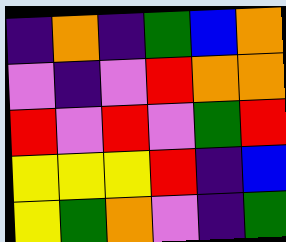[["indigo", "orange", "indigo", "green", "blue", "orange"], ["violet", "indigo", "violet", "red", "orange", "orange"], ["red", "violet", "red", "violet", "green", "red"], ["yellow", "yellow", "yellow", "red", "indigo", "blue"], ["yellow", "green", "orange", "violet", "indigo", "green"]]